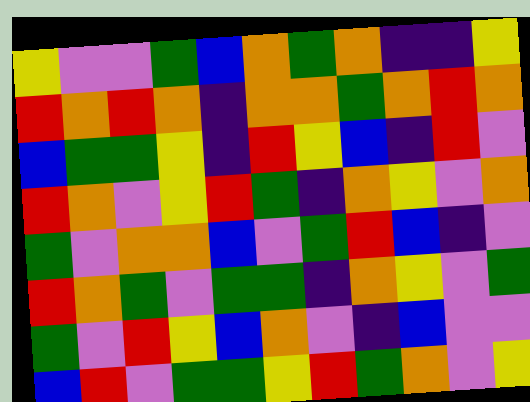[["yellow", "violet", "violet", "green", "blue", "orange", "green", "orange", "indigo", "indigo", "yellow"], ["red", "orange", "red", "orange", "indigo", "orange", "orange", "green", "orange", "red", "orange"], ["blue", "green", "green", "yellow", "indigo", "red", "yellow", "blue", "indigo", "red", "violet"], ["red", "orange", "violet", "yellow", "red", "green", "indigo", "orange", "yellow", "violet", "orange"], ["green", "violet", "orange", "orange", "blue", "violet", "green", "red", "blue", "indigo", "violet"], ["red", "orange", "green", "violet", "green", "green", "indigo", "orange", "yellow", "violet", "green"], ["green", "violet", "red", "yellow", "blue", "orange", "violet", "indigo", "blue", "violet", "violet"], ["blue", "red", "violet", "green", "green", "yellow", "red", "green", "orange", "violet", "yellow"]]